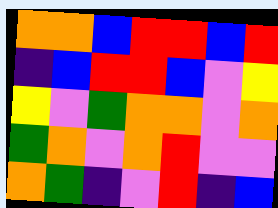[["orange", "orange", "blue", "red", "red", "blue", "red"], ["indigo", "blue", "red", "red", "blue", "violet", "yellow"], ["yellow", "violet", "green", "orange", "orange", "violet", "orange"], ["green", "orange", "violet", "orange", "red", "violet", "violet"], ["orange", "green", "indigo", "violet", "red", "indigo", "blue"]]